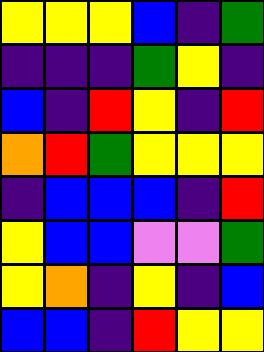[["yellow", "yellow", "yellow", "blue", "indigo", "green"], ["indigo", "indigo", "indigo", "green", "yellow", "indigo"], ["blue", "indigo", "red", "yellow", "indigo", "red"], ["orange", "red", "green", "yellow", "yellow", "yellow"], ["indigo", "blue", "blue", "blue", "indigo", "red"], ["yellow", "blue", "blue", "violet", "violet", "green"], ["yellow", "orange", "indigo", "yellow", "indigo", "blue"], ["blue", "blue", "indigo", "red", "yellow", "yellow"]]